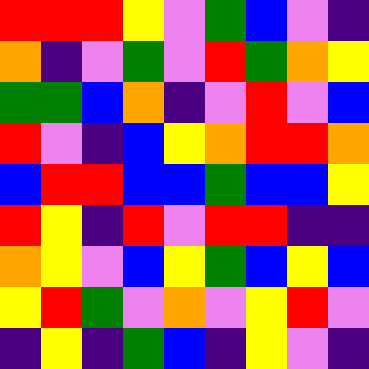[["red", "red", "red", "yellow", "violet", "green", "blue", "violet", "indigo"], ["orange", "indigo", "violet", "green", "violet", "red", "green", "orange", "yellow"], ["green", "green", "blue", "orange", "indigo", "violet", "red", "violet", "blue"], ["red", "violet", "indigo", "blue", "yellow", "orange", "red", "red", "orange"], ["blue", "red", "red", "blue", "blue", "green", "blue", "blue", "yellow"], ["red", "yellow", "indigo", "red", "violet", "red", "red", "indigo", "indigo"], ["orange", "yellow", "violet", "blue", "yellow", "green", "blue", "yellow", "blue"], ["yellow", "red", "green", "violet", "orange", "violet", "yellow", "red", "violet"], ["indigo", "yellow", "indigo", "green", "blue", "indigo", "yellow", "violet", "indigo"]]